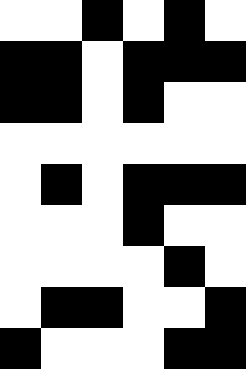[["white", "white", "black", "white", "black", "white"], ["black", "black", "white", "black", "black", "black"], ["black", "black", "white", "black", "white", "white"], ["white", "white", "white", "white", "white", "white"], ["white", "black", "white", "black", "black", "black"], ["white", "white", "white", "black", "white", "white"], ["white", "white", "white", "white", "black", "white"], ["white", "black", "black", "white", "white", "black"], ["black", "white", "white", "white", "black", "black"]]